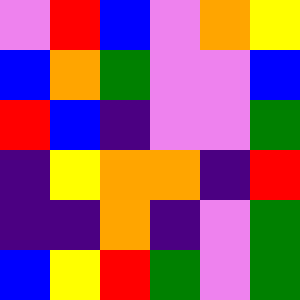[["violet", "red", "blue", "violet", "orange", "yellow"], ["blue", "orange", "green", "violet", "violet", "blue"], ["red", "blue", "indigo", "violet", "violet", "green"], ["indigo", "yellow", "orange", "orange", "indigo", "red"], ["indigo", "indigo", "orange", "indigo", "violet", "green"], ["blue", "yellow", "red", "green", "violet", "green"]]